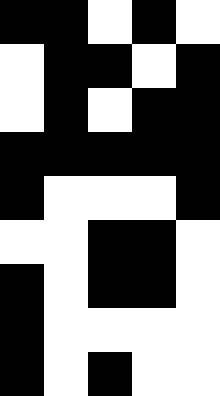[["black", "black", "white", "black", "white"], ["white", "black", "black", "white", "black"], ["white", "black", "white", "black", "black"], ["black", "black", "black", "black", "black"], ["black", "white", "white", "white", "black"], ["white", "white", "black", "black", "white"], ["black", "white", "black", "black", "white"], ["black", "white", "white", "white", "white"], ["black", "white", "black", "white", "white"]]